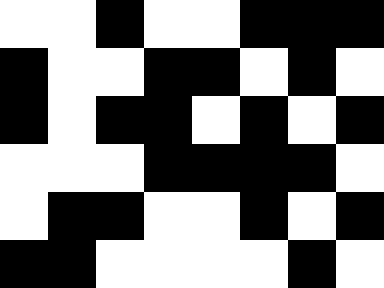[["white", "white", "black", "white", "white", "black", "black", "black"], ["black", "white", "white", "black", "black", "white", "black", "white"], ["black", "white", "black", "black", "white", "black", "white", "black"], ["white", "white", "white", "black", "black", "black", "black", "white"], ["white", "black", "black", "white", "white", "black", "white", "black"], ["black", "black", "white", "white", "white", "white", "black", "white"]]